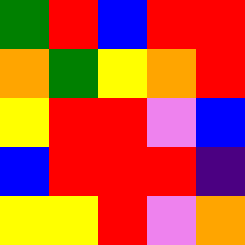[["green", "red", "blue", "red", "red"], ["orange", "green", "yellow", "orange", "red"], ["yellow", "red", "red", "violet", "blue"], ["blue", "red", "red", "red", "indigo"], ["yellow", "yellow", "red", "violet", "orange"]]